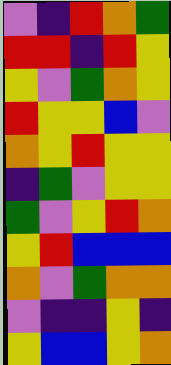[["violet", "indigo", "red", "orange", "green"], ["red", "red", "indigo", "red", "yellow"], ["yellow", "violet", "green", "orange", "yellow"], ["red", "yellow", "yellow", "blue", "violet"], ["orange", "yellow", "red", "yellow", "yellow"], ["indigo", "green", "violet", "yellow", "yellow"], ["green", "violet", "yellow", "red", "orange"], ["yellow", "red", "blue", "blue", "blue"], ["orange", "violet", "green", "orange", "orange"], ["violet", "indigo", "indigo", "yellow", "indigo"], ["yellow", "blue", "blue", "yellow", "orange"]]